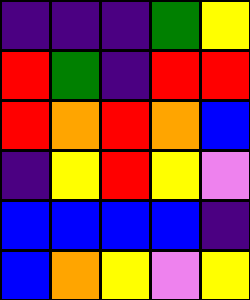[["indigo", "indigo", "indigo", "green", "yellow"], ["red", "green", "indigo", "red", "red"], ["red", "orange", "red", "orange", "blue"], ["indigo", "yellow", "red", "yellow", "violet"], ["blue", "blue", "blue", "blue", "indigo"], ["blue", "orange", "yellow", "violet", "yellow"]]